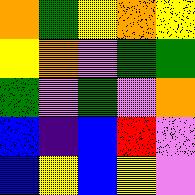[["orange", "green", "yellow", "orange", "yellow"], ["yellow", "orange", "violet", "green", "green"], ["green", "violet", "green", "violet", "orange"], ["blue", "indigo", "blue", "red", "violet"], ["blue", "yellow", "blue", "yellow", "violet"]]